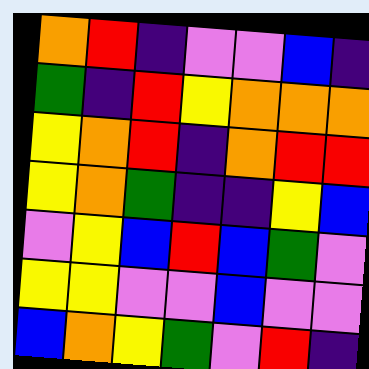[["orange", "red", "indigo", "violet", "violet", "blue", "indigo"], ["green", "indigo", "red", "yellow", "orange", "orange", "orange"], ["yellow", "orange", "red", "indigo", "orange", "red", "red"], ["yellow", "orange", "green", "indigo", "indigo", "yellow", "blue"], ["violet", "yellow", "blue", "red", "blue", "green", "violet"], ["yellow", "yellow", "violet", "violet", "blue", "violet", "violet"], ["blue", "orange", "yellow", "green", "violet", "red", "indigo"]]